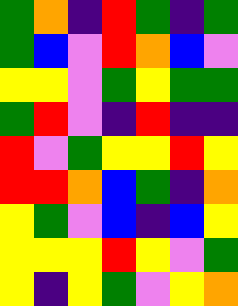[["green", "orange", "indigo", "red", "green", "indigo", "green"], ["green", "blue", "violet", "red", "orange", "blue", "violet"], ["yellow", "yellow", "violet", "green", "yellow", "green", "green"], ["green", "red", "violet", "indigo", "red", "indigo", "indigo"], ["red", "violet", "green", "yellow", "yellow", "red", "yellow"], ["red", "red", "orange", "blue", "green", "indigo", "orange"], ["yellow", "green", "violet", "blue", "indigo", "blue", "yellow"], ["yellow", "yellow", "yellow", "red", "yellow", "violet", "green"], ["yellow", "indigo", "yellow", "green", "violet", "yellow", "orange"]]